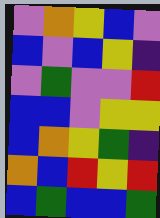[["violet", "orange", "yellow", "blue", "violet"], ["blue", "violet", "blue", "yellow", "indigo"], ["violet", "green", "violet", "violet", "red"], ["blue", "blue", "violet", "yellow", "yellow"], ["blue", "orange", "yellow", "green", "indigo"], ["orange", "blue", "red", "yellow", "red"], ["blue", "green", "blue", "blue", "green"]]